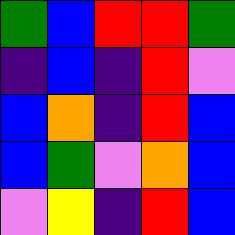[["green", "blue", "red", "red", "green"], ["indigo", "blue", "indigo", "red", "violet"], ["blue", "orange", "indigo", "red", "blue"], ["blue", "green", "violet", "orange", "blue"], ["violet", "yellow", "indigo", "red", "blue"]]